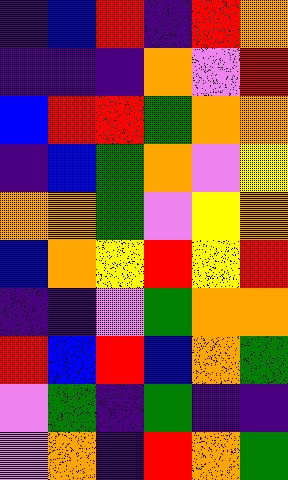[["indigo", "blue", "red", "indigo", "red", "orange"], ["indigo", "indigo", "indigo", "orange", "violet", "red"], ["blue", "red", "red", "green", "orange", "orange"], ["indigo", "blue", "green", "orange", "violet", "yellow"], ["orange", "orange", "green", "violet", "yellow", "orange"], ["blue", "orange", "yellow", "red", "yellow", "red"], ["indigo", "indigo", "violet", "green", "orange", "orange"], ["red", "blue", "red", "blue", "orange", "green"], ["violet", "green", "indigo", "green", "indigo", "indigo"], ["violet", "orange", "indigo", "red", "orange", "green"]]